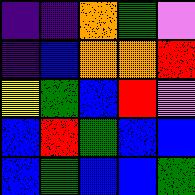[["indigo", "indigo", "orange", "green", "violet"], ["indigo", "blue", "orange", "orange", "red"], ["yellow", "green", "blue", "red", "violet"], ["blue", "red", "green", "blue", "blue"], ["blue", "green", "blue", "blue", "green"]]